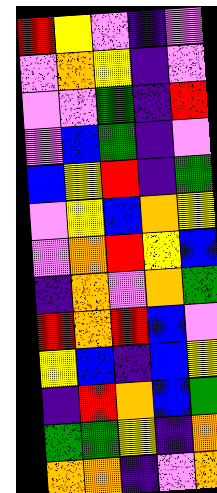[["red", "yellow", "violet", "indigo", "violet"], ["violet", "orange", "yellow", "indigo", "violet"], ["violet", "violet", "green", "indigo", "red"], ["violet", "blue", "green", "indigo", "violet"], ["blue", "yellow", "red", "indigo", "green"], ["violet", "yellow", "blue", "orange", "yellow"], ["violet", "orange", "red", "yellow", "blue"], ["indigo", "orange", "violet", "orange", "green"], ["red", "orange", "red", "blue", "violet"], ["yellow", "blue", "indigo", "blue", "yellow"], ["indigo", "red", "orange", "blue", "green"], ["green", "green", "yellow", "indigo", "orange"], ["orange", "orange", "indigo", "violet", "orange"]]